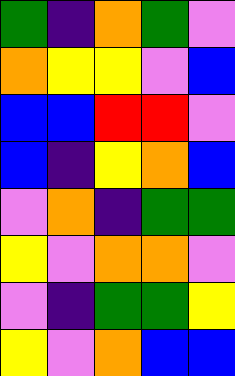[["green", "indigo", "orange", "green", "violet"], ["orange", "yellow", "yellow", "violet", "blue"], ["blue", "blue", "red", "red", "violet"], ["blue", "indigo", "yellow", "orange", "blue"], ["violet", "orange", "indigo", "green", "green"], ["yellow", "violet", "orange", "orange", "violet"], ["violet", "indigo", "green", "green", "yellow"], ["yellow", "violet", "orange", "blue", "blue"]]